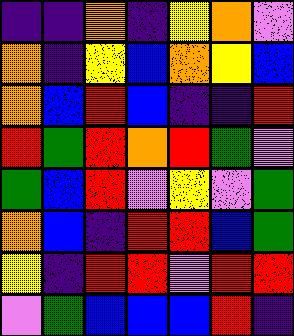[["indigo", "indigo", "orange", "indigo", "yellow", "orange", "violet"], ["orange", "indigo", "yellow", "blue", "orange", "yellow", "blue"], ["orange", "blue", "red", "blue", "indigo", "indigo", "red"], ["red", "green", "red", "orange", "red", "green", "violet"], ["green", "blue", "red", "violet", "yellow", "violet", "green"], ["orange", "blue", "indigo", "red", "red", "blue", "green"], ["yellow", "indigo", "red", "red", "violet", "red", "red"], ["violet", "green", "blue", "blue", "blue", "red", "indigo"]]